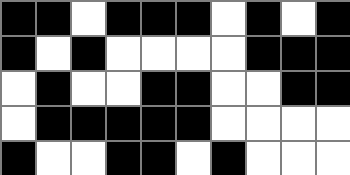[["black", "black", "white", "black", "black", "black", "white", "black", "white", "black"], ["black", "white", "black", "white", "white", "white", "white", "black", "black", "black"], ["white", "black", "white", "white", "black", "black", "white", "white", "black", "black"], ["white", "black", "black", "black", "black", "black", "white", "white", "white", "white"], ["black", "white", "white", "black", "black", "white", "black", "white", "white", "white"]]